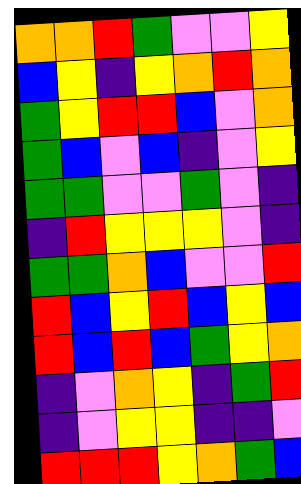[["orange", "orange", "red", "green", "violet", "violet", "yellow"], ["blue", "yellow", "indigo", "yellow", "orange", "red", "orange"], ["green", "yellow", "red", "red", "blue", "violet", "orange"], ["green", "blue", "violet", "blue", "indigo", "violet", "yellow"], ["green", "green", "violet", "violet", "green", "violet", "indigo"], ["indigo", "red", "yellow", "yellow", "yellow", "violet", "indigo"], ["green", "green", "orange", "blue", "violet", "violet", "red"], ["red", "blue", "yellow", "red", "blue", "yellow", "blue"], ["red", "blue", "red", "blue", "green", "yellow", "orange"], ["indigo", "violet", "orange", "yellow", "indigo", "green", "red"], ["indigo", "violet", "yellow", "yellow", "indigo", "indigo", "violet"], ["red", "red", "red", "yellow", "orange", "green", "blue"]]